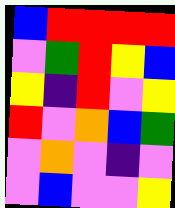[["blue", "red", "red", "red", "red"], ["violet", "green", "red", "yellow", "blue"], ["yellow", "indigo", "red", "violet", "yellow"], ["red", "violet", "orange", "blue", "green"], ["violet", "orange", "violet", "indigo", "violet"], ["violet", "blue", "violet", "violet", "yellow"]]